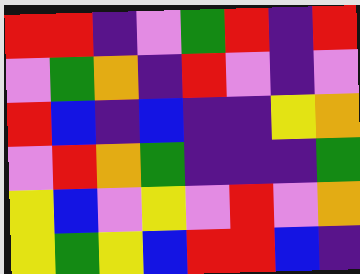[["red", "red", "indigo", "violet", "green", "red", "indigo", "red"], ["violet", "green", "orange", "indigo", "red", "violet", "indigo", "violet"], ["red", "blue", "indigo", "blue", "indigo", "indigo", "yellow", "orange"], ["violet", "red", "orange", "green", "indigo", "indigo", "indigo", "green"], ["yellow", "blue", "violet", "yellow", "violet", "red", "violet", "orange"], ["yellow", "green", "yellow", "blue", "red", "red", "blue", "indigo"]]